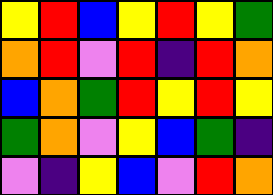[["yellow", "red", "blue", "yellow", "red", "yellow", "green"], ["orange", "red", "violet", "red", "indigo", "red", "orange"], ["blue", "orange", "green", "red", "yellow", "red", "yellow"], ["green", "orange", "violet", "yellow", "blue", "green", "indigo"], ["violet", "indigo", "yellow", "blue", "violet", "red", "orange"]]